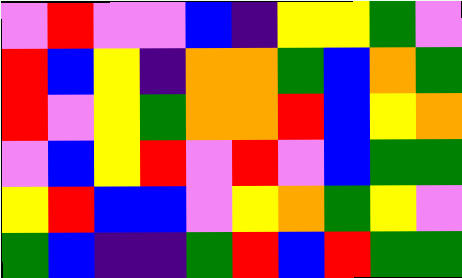[["violet", "red", "violet", "violet", "blue", "indigo", "yellow", "yellow", "green", "violet"], ["red", "blue", "yellow", "indigo", "orange", "orange", "green", "blue", "orange", "green"], ["red", "violet", "yellow", "green", "orange", "orange", "red", "blue", "yellow", "orange"], ["violet", "blue", "yellow", "red", "violet", "red", "violet", "blue", "green", "green"], ["yellow", "red", "blue", "blue", "violet", "yellow", "orange", "green", "yellow", "violet"], ["green", "blue", "indigo", "indigo", "green", "red", "blue", "red", "green", "green"]]